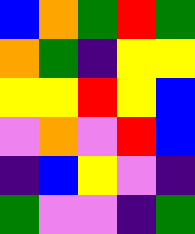[["blue", "orange", "green", "red", "green"], ["orange", "green", "indigo", "yellow", "yellow"], ["yellow", "yellow", "red", "yellow", "blue"], ["violet", "orange", "violet", "red", "blue"], ["indigo", "blue", "yellow", "violet", "indigo"], ["green", "violet", "violet", "indigo", "green"]]